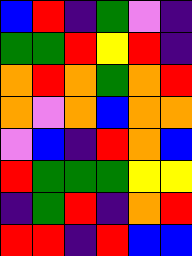[["blue", "red", "indigo", "green", "violet", "indigo"], ["green", "green", "red", "yellow", "red", "indigo"], ["orange", "red", "orange", "green", "orange", "red"], ["orange", "violet", "orange", "blue", "orange", "orange"], ["violet", "blue", "indigo", "red", "orange", "blue"], ["red", "green", "green", "green", "yellow", "yellow"], ["indigo", "green", "red", "indigo", "orange", "red"], ["red", "red", "indigo", "red", "blue", "blue"]]